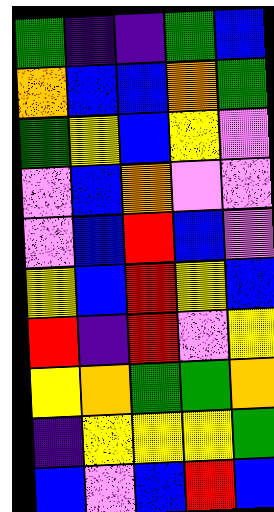[["green", "indigo", "indigo", "green", "blue"], ["orange", "blue", "blue", "orange", "green"], ["green", "yellow", "blue", "yellow", "violet"], ["violet", "blue", "orange", "violet", "violet"], ["violet", "blue", "red", "blue", "violet"], ["yellow", "blue", "red", "yellow", "blue"], ["red", "indigo", "red", "violet", "yellow"], ["yellow", "orange", "green", "green", "orange"], ["indigo", "yellow", "yellow", "yellow", "green"], ["blue", "violet", "blue", "red", "blue"]]